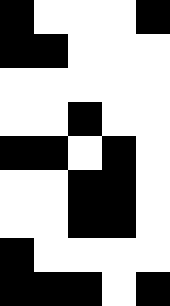[["black", "white", "white", "white", "black"], ["black", "black", "white", "white", "white"], ["white", "white", "white", "white", "white"], ["white", "white", "black", "white", "white"], ["black", "black", "white", "black", "white"], ["white", "white", "black", "black", "white"], ["white", "white", "black", "black", "white"], ["black", "white", "white", "white", "white"], ["black", "black", "black", "white", "black"]]